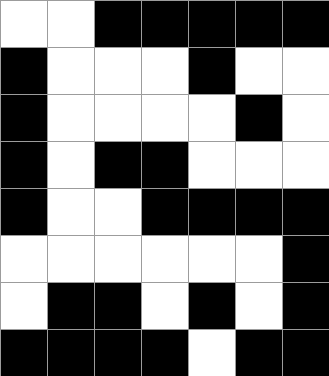[["white", "white", "black", "black", "black", "black", "black"], ["black", "white", "white", "white", "black", "white", "white"], ["black", "white", "white", "white", "white", "black", "white"], ["black", "white", "black", "black", "white", "white", "white"], ["black", "white", "white", "black", "black", "black", "black"], ["white", "white", "white", "white", "white", "white", "black"], ["white", "black", "black", "white", "black", "white", "black"], ["black", "black", "black", "black", "white", "black", "black"]]